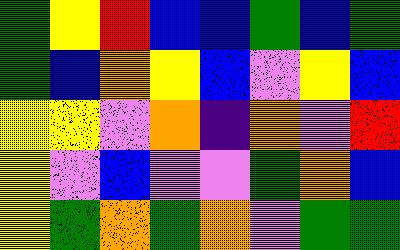[["green", "yellow", "red", "blue", "blue", "green", "blue", "green"], ["green", "blue", "orange", "yellow", "blue", "violet", "yellow", "blue"], ["yellow", "yellow", "violet", "orange", "indigo", "orange", "violet", "red"], ["yellow", "violet", "blue", "violet", "violet", "green", "orange", "blue"], ["yellow", "green", "orange", "green", "orange", "violet", "green", "green"]]